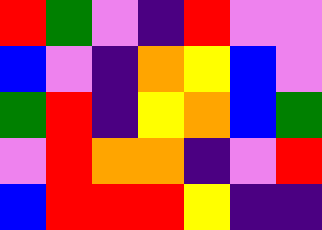[["red", "green", "violet", "indigo", "red", "violet", "violet"], ["blue", "violet", "indigo", "orange", "yellow", "blue", "violet"], ["green", "red", "indigo", "yellow", "orange", "blue", "green"], ["violet", "red", "orange", "orange", "indigo", "violet", "red"], ["blue", "red", "red", "red", "yellow", "indigo", "indigo"]]